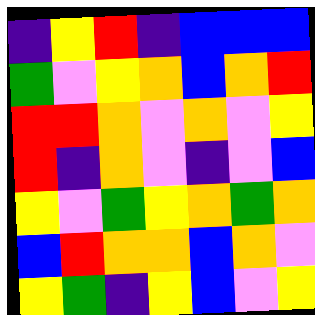[["indigo", "yellow", "red", "indigo", "blue", "blue", "blue"], ["green", "violet", "yellow", "orange", "blue", "orange", "red"], ["red", "red", "orange", "violet", "orange", "violet", "yellow"], ["red", "indigo", "orange", "violet", "indigo", "violet", "blue"], ["yellow", "violet", "green", "yellow", "orange", "green", "orange"], ["blue", "red", "orange", "orange", "blue", "orange", "violet"], ["yellow", "green", "indigo", "yellow", "blue", "violet", "yellow"]]